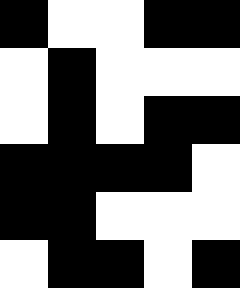[["black", "white", "white", "black", "black"], ["white", "black", "white", "white", "white"], ["white", "black", "white", "black", "black"], ["black", "black", "black", "black", "white"], ["black", "black", "white", "white", "white"], ["white", "black", "black", "white", "black"]]